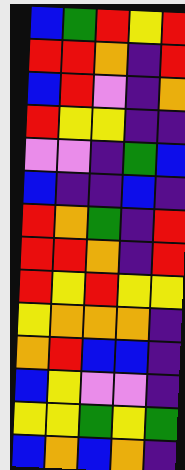[["blue", "green", "red", "yellow", "red"], ["red", "red", "orange", "indigo", "red"], ["blue", "red", "violet", "indigo", "orange"], ["red", "yellow", "yellow", "indigo", "indigo"], ["violet", "violet", "indigo", "green", "blue"], ["blue", "indigo", "indigo", "blue", "indigo"], ["red", "orange", "green", "indigo", "red"], ["red", "red", "orange", "indigo", "red"], ["red", "yellow", "red", "yellow", "yellow"], ["yellow", "orange", "orange", "orange", "indigo"], ["orange", "red", "blue", "blue", "indigo"], ["blue", "yellow", "violet", "violet", "indigo"], ["yellow", "yellow", "green", "yellow", "green"], ["blue", "orange", "blue", "orange", "indigo"]]